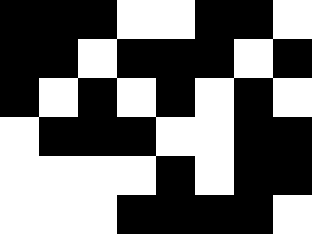[["black", "black", "black", "white", "white", "black", "black", "white"], ["black", "black", "white", "black", "black", "black", "white", "black"], ["black", "white", "black", "white", "black", "white", "black", "white"], ["white", "black", "black", "black", "white", "white", "black", "black"], ["white", "white", "white", "white", "black", "white", "black", "black"], ["white", "white", "white", "black", "black", "black", "black", "white"]]